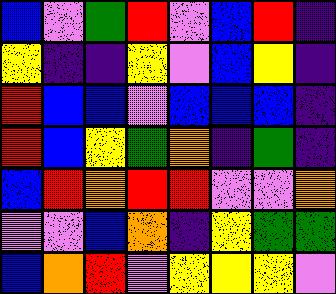[["blue", "violet", "green", "red", "violet", "blue", "red", "indigo"], ["yellow", "indigo", "indigo", "yellow", "violet", "blue", "yellow", "indigo"], ["red", "blue", "blue", "violet", "blue", "blue", "blue", "indigo"], ["red", "blue", "yellow", "green", "orange", "indigo", "green", "indigo"], ["blue", "red", "orange", "red", "red", "violet", "violet", "orange"], ["violet", "violet", "blue", "orange", "indigo", "yellow", "green", "green"], ["blue", "orange", "red", "violet", "yellow", "yellow", "yellow", "violet"]]